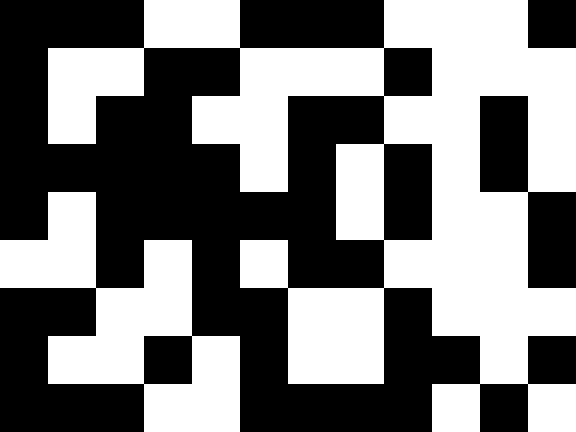[["black", "black", "black", "white", "white", "black", "black", "black", "white", "white", "white", "black"], ["black", "white", "white", "black", "black", "white", "white", "white", "black", "white", "white", "white"], ["black", "white", "black", "black", "white", "white", "black", "black", "white", "white", "black", "white"], ["black", "black", "black", "black", "black", "white", "black", "white", "black", "white", "black", "white"], ["black", "white", "black", "black", "black", "black", "black", "white", "black", "white", "white", "black"], ["white", "white", "black", "white", "black", "white", "black", "black", "white", "white", "white", "black"], ["black", "black", "white", "white", "black", "black", "white", "white", "black", "white", "white", "white"], ["black", "white", "white", "black", "white", "black", "white", "white", "black", "black", "white", "black"], ["black", "black", "black", "white", "white", "black", "black", "black", "black", "white", "black", "white"]]